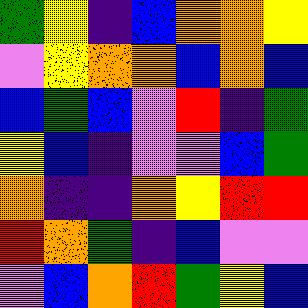[["green", "yellow", "indigo", "blue", "orange", "orange", "yellow"], ["violet", "yellow", "orange", "orange", "blue", "orange", "blue"], ["blue", "green", "blue", "violet", "red", "indigo", "green"], ["yellow", "blue", "indigo", "violet", "violet", "blue", "green"], ["orange", "indigo", "indigo", "orange", "yellow", "red", "red"], ["red", "orange", "green", "indigo", "blue", "violet", "violet"], ["violet", "blue", "orange", "red", "green", "yellow", "blue"]]